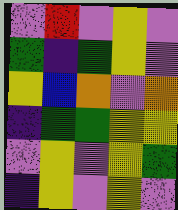[["violet", "red", "violet", "yellow", "violet"], ["green", "indigo", "green", "yellow", "violet"], ["yellow", "blue", "orange", "violet", "orange"], ["indigo", "green", "green", "yellow", "yellow"], ["violet", "yellow", "violet", "yellow", "green"], ["indigo", "yellow", "violet", "yellow", "violet"]]